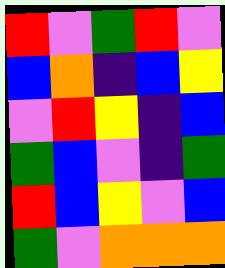[["red", "violet", "green", "red", "violet"], ["blue", "orange", "indigo", "blue", "yellow"], ["violet", "red", "yellow", "indigo", "blue"], ["green", "blue", "violet", "indigo", "green"], ["red", "blue", "yellow", "violet", "blue"], ["green", "violet", "orange", "orange", "orange"]]